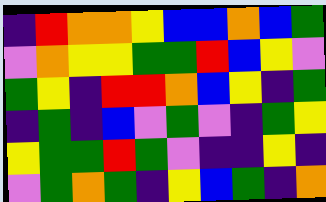[["indigo", "red", "orange", "orange", "yellow", "blue", "blue", "orange", "blue", "green"], ["violet", "orange", "yellow", "yellow", "green", "green", "red", "blue", "yellow", "violet"], ["green", "yellow", "indigo", "red", "red", "orange", "blue", "yellow", "indigo", "green"], ["indigo", "green", "indigo", "blue", "violet", "green", "violet", "indigo", "green", "yellow"], ["yellow", "green", "green", "red", "green", "violet", "indigo", "indigo", "yellow", "indigo"], ["violet", "green", "orange", "green", "indigo", "yellow", "blue", "green", "indigo", "orange"]]